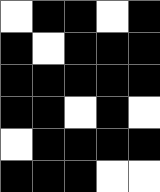[["white", "black", "black", "white", "black"], ["black", "white", "black", "black", "black"], ["black", "black", "black", "black", "black"], ["black", "black", "white", "black", "white"], ["white", "black", "black", "black", "black"], ["black", "black", "black", "white", "white"]]